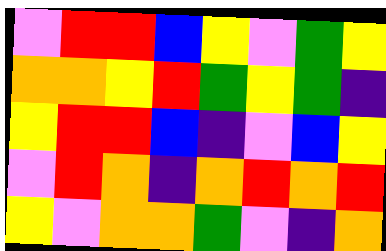[["violet", "red", "red", "blue", "yellow", "violet", "green", "yellow"], ["orange", "orange", "yellow", "red", "green", "yellow", "green", "indigo"], ["yellow", "red", "red", "blue", "indigo", "violet", "blue", "yellow"], ["violet", "red", "orange", "indigo", "orange", "red", "orange", "red"], ["yellow", "violet", "orange", "orange", "green", "violet", "indigo", "orange"]]